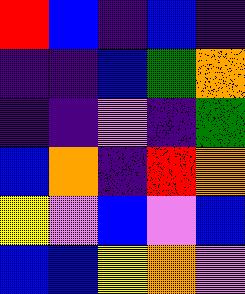[["red", "blue", "indigo", "blue", "indigo"], ["indigo", "indigo", "blue", "green", "orange"], ["indigo", "indigo", "violet", "indigo", "green"], ["blue", "orange", "indigo", "red", "orange"], ["yellow", "violet", "blue", "violet", "blue"], ["blue", "blue", "yellow", "orange", "violet"]]